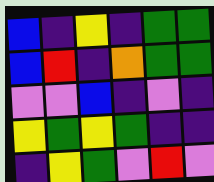[["blue", "indigo", "yellow", "indigo", "green", "green"], ["blue", "red", "indigo", "orange", "green", "green"], ["violet", "violet", "blue", "indigo", "violet", "indigo"], ["yellow", "green", "yellow", "green", "indigo", "indigo"], ["indigo", "yellow", "green", "violet", "red", "violet"]]